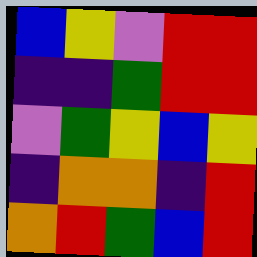[["blue", "yellow", "violet", "red", "red"], ["indigo", "indigo", "green", "red", "red"], ["violet", "green", "yellow", "blue", "yellow"], ["indigo", "orange", "orange", "indigo", "red"], ["orange", "red", "green", "blue", "red"]]